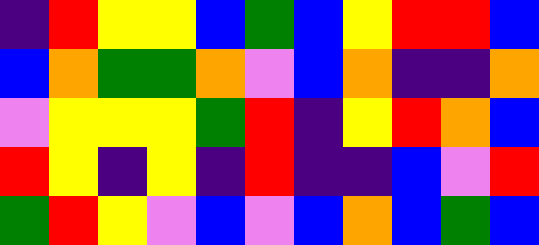[["indigo", "red", "yellow", "yellow", "blue", "green", "blue", "yellow", "red", "red", "blue"], ["blue", "orange", "green", "green", "orange", "violet", "blue", "orange", "indigo", "indigo", "orange"], ["violet", "yellow", "yellow", "yellow", "green", "red", "indigo", "yellow", "red", "orange", "blue"], ["red", "yellow", "indigo", "yellow", "indigo", "red", "indigo", "indigo", "blue", "violet", "red"], ["green", "red", "yellow", "violet", "blue", "violet", "blue", "orange", "blue", "green", "blue"]]